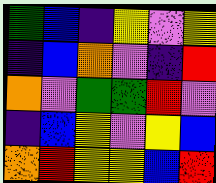[["green", "blue", "indigo", "yellow", "violet", "yellow"], ["indigo", "blue", "orange", "violet", "indigo", "red"], ["orange", "violet", "green", "green", "red", "violet"], ["indigo", "blue", "yellow", "violet", "yellow", "blue"], ["orange", "red", "yellow", "yellow", "blue", "red"]]